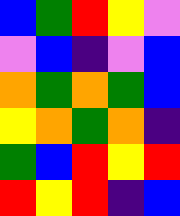[["blue", "green", "red", "yellow", "violet"], ["violet", "blue", "indigo", "violet", "blue"], ["orange", "green", "orange", "green", "blue"], ["yellow", "orange", "green", "orange", "indigo"], ["green", "blue", "red", "yellow", "red"], ["red", "yellow", "red", "indigo", "blue"]]